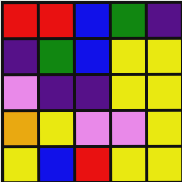[["red", "red", "blue", "green", "indigo"], ["indigo", "green", "blue", "yellow", "yellow"], ["violet", "indigo", "indigo", "yellow", "yellow"], ["orange", "yellow", "violet", "violet", "yellow"], ["yellow", "blue", "red", "yellow", "yellow"]]